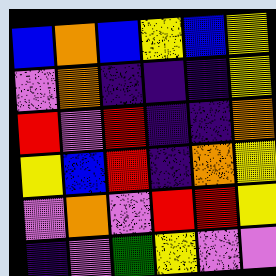[["blue", "orange", "blue", "yellow", "blue", "yellow"], ["violet", "orange", "indigo", "indigo", "indigo", "yellow"], ["red", "violet", "red", "indigo", "indigo", "orange"], ["yellow", "blue", "red", "indigo", "orange", "yellow"], ["violet", "orange", "violet", "red", "red", "yellow"], ["indigo", "violet", "green", "yellow", "violet", "violet"]]